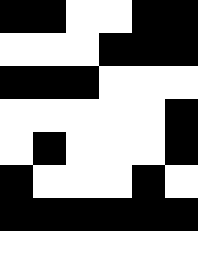[["black", "black", "white", "white", "black", "black"], ["white", "white", "white", "black", "black", "black"], ["black", "black", "black", "white", "white", "white"], ["white", "white", "white", "white", "white", "black"], ["white", "black", "white", "white", "white", "black"], ["black", "white", "white", "white", "black", "white"], ["black", "black", "black", "black", "black", "black"], ["white", "white", "white", "white", "white", "white"]]